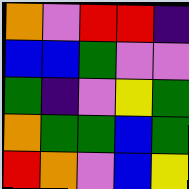[["orange", "violet", "red", "red", "indigo"], ["blue", "blue", "green", "violet", "violet"], ["green", "indigo", "violet", "yellow", "green"], ["orange", "green", "green", "blue", "green"], ["red", "orange", "violet", "blue", "yellow"]]